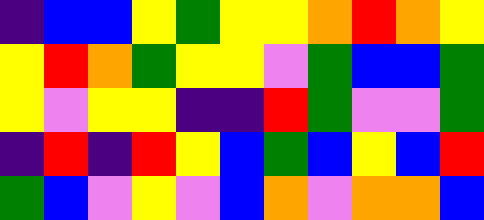[["indigo", "blue", "blue", "yellow", "green", "yellow", "yellow", "orange", "red", "orange", "yellow"], ["yellow", "red", "orange", "green", "yellow", "yellow", "violet", "green", "blue", "blue", "green"], ["yellow", "violet", "yellow", "yellow", "indigo", "indigo", "red", "green", "violet", "violet", "green"], ["indigo", "red", "indigo", "red", "yellow", "blue", "green", "blue", "yellow", "blue", "red"], ["green", "blue", "violet", "yellow", "violet", "blue", "orange", "violet", "orange", "orange", "blue"]]